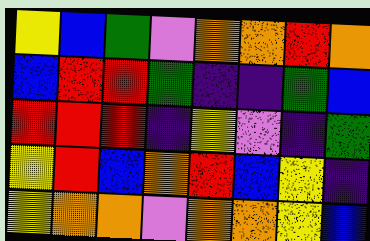[["yellow", "blue", "green", "violet", "orange", "orange", "red", "orange"], ["blue", "red", "red", "green", "indigo", "indigo", "green", "blue"], ["red", "red", "red", "indigo", "yellow", "violet", "indigo", "green"], ["yellow", "red", "blue", "orange", "red", "blue", "yellow", "indigo"], ["yellow", "orange", "orange", "violet", "orange", "orange", "yellow", "blue"]]